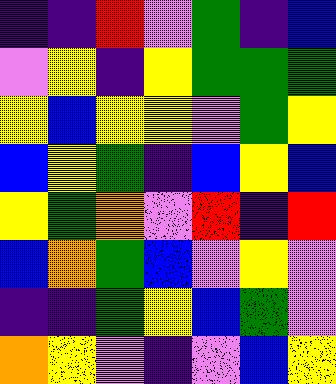[["indigo", "indigo", "red", "violet", "green", "indigo", "blue"], ["violet", "yellow", "indigo", "yellow", "green", "green", "green"], ["yellow", "blue", "yellow", "yellow", "violet", "green", "yellow"], ["blue", "yellow", "green", "indigo", "blue", "yellow", "blue"], ["yellow", "green", "orange", "violet", "red", "indigo", "red"], ["blue", "orange", "green", "blue", "violet", "yellow", "violet"], ["indigo", "indigo", "green", "yellow", "blue", "green", "violet"], ["orange", "yellow", "violet", "indigo", "violet", "blue", "yellow"]]